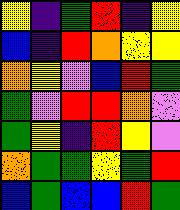[["yellow", "indigo", "green", "red", "indigo", "yellow"], ["blue", "indigo", "red", "orange", "yellow", "yellow"], ["orange", "yellow", "violet", "blue", "red", "green"], ["green", "violet", "red", "red", "orange", "violet"], ["green", "yellow", "indigo", "red", "yellow", "violet"], ["orange", "green", "green", "yellow", "green", "red"], ["blue", "green", "blue", "blue", "red", "green"]]